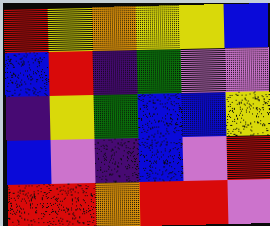[["red", "yellow", "orange", "yellow", "yellow", "blue"], ["blue", "red", "indigo", "green", "violet", "violet"], ["indigo", "yellow", "green", "blue", "blue", "yellow"], ["blue", "violet", "indigo", "blue", "violet", "red"], ["red", "red", "orange", "red", "red", "violet"]]